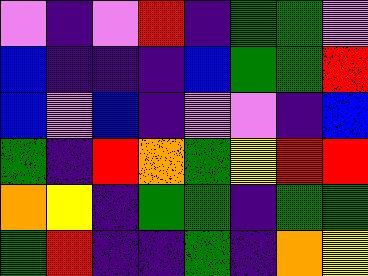[["violet", "indigo", "violet", "red", "indigo", "green", "green", "violet"], ["blue", "indigo", "indigo", "indigo", "blue", "green", "green", "red"], ["blue", "violet", "blue", "indigo", "violet", "violet", "indigo", "blue"], ["green", "indigo", "red", "orange", "green", "yellow", "red", "red"], ["orange", "yellow", "indigo", "green", "green", "indigo", "green", "green"], ["green", "red", "indigo", "indigo", "green", "indigo", "orange", "yellow"]]